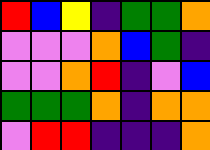[["red", "blue", "yellow", "indigo", "green", "green", "orange"], ["violet", "violet", "violet", "orange", "blue", "green", "indigo"], ["violet", "violet", "orange", "red", "indigo", "violet", "blue"], ["green", "green", "green", "orange", "indigo", "orange", "orange"], ["violet", "red", "red", "indigo", "indigo", "indigo", "orange"]]